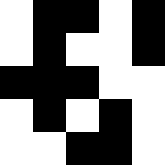[["white", "black", "black", "white", "black"], ["white", "black", "white", "white", "black"], ["black", "black", "black", "white", "white"], ["white", "black", "white", "black", "white"], ["white", "white", "black", "black", "white"]]